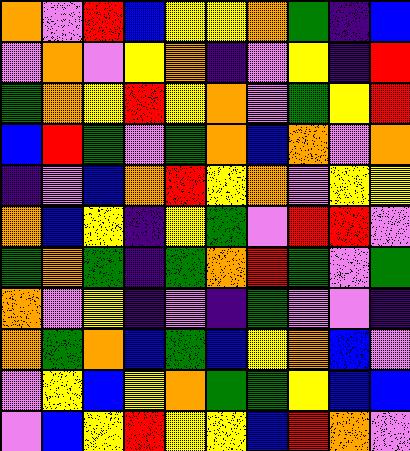[["orange", "violet", "red", "blue", "yellow", "yellow", "orange", "green", "indigo", "blue"], ["violet", "orange", "violet", "yellow", "orange", "indigo", "violet", "yellow", "indigo", "red"], ["green", "orange", "yellow", "red", "yellow", "orange", "violet", "green", "yellow", "red"], ["blue", "red", "green", "violet", "green", "orange", "blue", "orange", "violet", "orange"], ["indigo", "violet", "blue", "orange", "red", "yellow", "orange", "violet", "yellow", "yellow"], ["orange", "blue", "yellow", "indigo", "yellow", "green", "violet", "red", "red", "violet"], ["green", "orange", "green", "indigo", "green", "orange", "red", "green", "violet", "green"], ["orange", "violet", "yellow", "indigo", "violet", "indigo", "green", "violet", "violet", "indigo"], ["orange", "green", "orange", "blue", "green", "blue", "yellow", "orange", "blue", "violet"], ["violet", "yellow", "blue", "yellow", "orange", "green", "green", "yellow", "blue", "blue"], ["violet", "blue", "yellow", "red", "yellow", "yellow", "blue", "red", "orange", "violet"]]